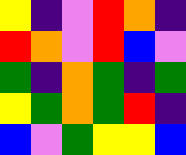[["yellow", "indigo", "violet", "red", "orange", "indigo"], ["red", "orange", "violet", "red", "blue", "violet"], ["green", "indigo", "orange", "green", "indigo", "green"], ["yellow", "green", "orange", "green", "red", "indigo"], ["blue", "violet", "green", "yellow", "yellow", "blue"]]